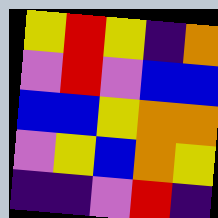[["yellow", "red", "yellow", "indigo", "orange"], ["violet", "red", "violet", "blue", "blue"], ["blue", "blue", "yellow", "orange", "orange"], ["violet", "yellow", "blue", "orange", "yellow"], ["indigo", "indigo", "violet", "red", "indigo"]]